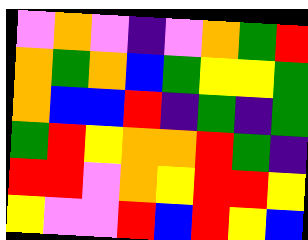[["violet", "orange", "violet", "indigo", "violet", "orange", "green", "red"], ["orange", "green", "orange", "blue", "green", "yellow", "yellow", "green"], ["orange", "blue", "blue", "red", "indigo", "green", "indigo", "green"], ["green", "red", "yellow", "orange", "orange", "red", "green", "indigo"], ["red", "red", "violet", "orange", "yellow", "red", "red", "yellow"], ["yellow", "violet", "violet", "red", "blue", "red", "yellow", "blue"]]